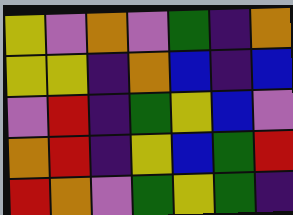[["yellow", "violet", "orange", "violet", "green", "indigo", "orange"], ["yellow", "yellow", "indigo", "orange", "blue", "indigo", "blue"], ["violet", "red", "indigo", "green", "yellow", "blue", "violet"], ["orange", "red", "indigo", "yellow", "blue", "green", "red"], ["red", "orange", "violet", "green", "yellow", "green", "indigo"]]